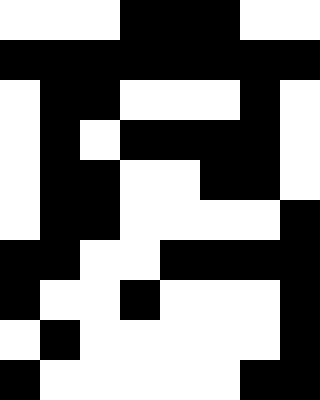[["white", "white", "white", "black", "black", "black", "white", "white"], ["black", "black", "black", "black", "black", "black", "black", "black"], ["white", "black", "black", "white", "white", "white", "black", "white"], ["white", "black", "white", "black", "black", "black", "black", "white"], ["white", "black", "black", "white", "white", "black", "black", "white"], ["white", "black", "black", "white", "white", "white", "white", "black"], ["black", "black", "white", "white", "black", "black", "black", "black"], ["black", "white", "white", "black", "white", "white", "white", "black"], ["white", "black", "white", "white", "white", "white", "white", "black"], ["black", "white", "white", "white", "white", "white", "black", "black"]]